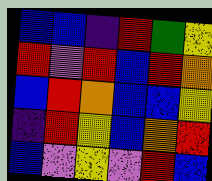[["blue", "blue", "indigo", "red", "green", "yellow"], ["red", "violet", "red", "blue", "red", "orange"], ["blue", "red", "orange", "blue", "blue", "yellow"], ["indigo", "red", "yellow", "blue", "orange", "red"], ["blue", "violet", "yellow", "violet", "red", "blue"]]